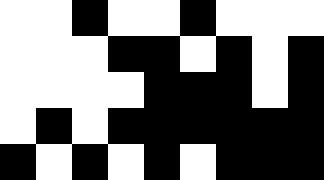[["white", "white", "black", "white", "white", "black", "white", "white", "white"], ["white", "white", "white", "black", "black", "white", "black", "white", "black"], ["white", "white", "white", "white", "black", "black", "black", "white", "black"], ["white", "black", "white", "black", "black", "black", "black", "black", "black"], ["black", "white", "black", "white", "black", "white", "black", "black", "black"]]